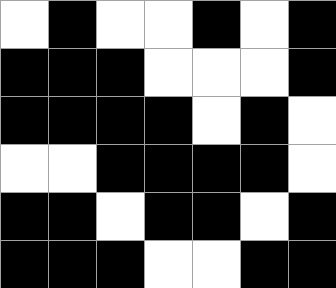[["white", "black", "white", "white", "black", "white", "black"], ["black", "black", "black", "white", "white", "white", "black"], ["black", "black", "black", "black", "white", "black", "white"], ["white", "white", "black", "black", "black", "black", "white"], ["black", "black", "white", "black", "black", "white", "black"], ["black", "black", "black", "white", "white", "black", "black"]]